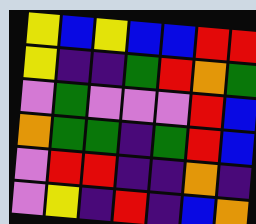[["yellow", "blue", "yellow", "blue", "blue", "red", "red"], ["yellow", "indigo", "indigo", "green", "red", "orange", "green"], ["violet", "green", "violet", "violet", "violet", "red", "blue"], ["orange", "green", "green", "indigo", "green", "red", "blue"], ["violet", "red", "red", "indigo", "indigo", "orange", "indigo"], ["violet", "yellow", "indigo", "red", "indigo", "blue", "orange"]]